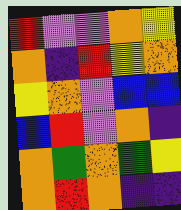[["red", "violet", "violet", "orange", "yellow"], ["orange", "indigo", "red", "yellow", "orange"], ["yellow", "orange", "violet", "blue", "blue"], ["blue", "red", "violet", "orange", "indigo"], ["orange", "green", "orange", "green", "yellow"], ["orange", "red", "orange", "indigo", "indigo"]]